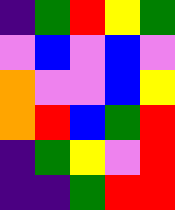[["indigo", "green", "red", "yellow", "green"], ["violet", "blue", "violet", "blue", "violet"], ["orange", "violet", "violet", "blue", "yellow"], ["orange", "red", "blue", "green", "red"], ["indigo", "green", "yellow", "violet", "red"], ["indigo", "indigo", "green", "red", "red"]]